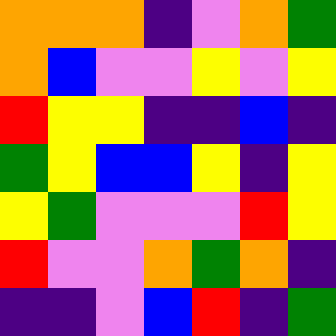[["orange", "orange", "orange", "indigo", "violet", "orange", "green"], ["orange", "blue", "violet", "violet", "yellow", "violet", "yellow"], ["red", "yellow", "yellow", "indigo", "indigo", "blue", "indigo"], ["green", "yellow", "blue", "blue", "yellow", "indigo", "yellow"], ["yellow", "green", "violet", "violet", "violet", "red", "yellow"], ["red", "violet", "violet", "orange", "green", "orange", "indigo"], ["indigo", "indigo", "violet", "blue", "red", "indigo", "green"]]